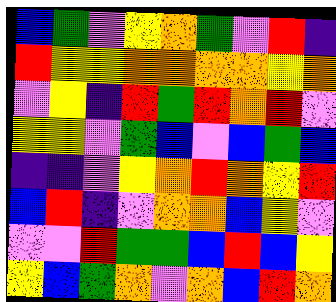[["blue", "green", "violet", "yellow", "orange", "green", "violet", "red", "indigo"], ["red", "yellow", "yellow", "orange", "orange", "orange", "orange", "yellow", "orange"], ["violet", "yellow", "indigo", "red", "green", "red", "orange", "red", "violet"], ["yellow", "yellow", "violet", "green", "blue", "violet", "blue", "green", "blue"], ["indigo", "indigo", "violet", "yellow", "orange", "red", "orange", "yellow", "red"], ["blue", "red", "indigo", "violet", "orange", "orange", "blue", "yellow", "violet"], ["violet", "violet", "red", "green", "green", "blue", "red", "blue", "yellow"], ["yellow", "blue", "green", "orange", "violet", "orange", "blue", "red", "orange"]]